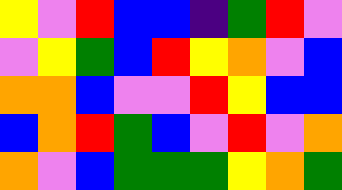[["yellow", "violet", "red", "blue", "blue", "indigo", "green", "red", "violet"], ["violet", "yellow", "green", "blue", "red", "yellow", "orange", "violet", "blue"], ["orange", "orange", "blue", "violet", "violet", "red", "yellow", "blue", "blue"], ["blue", "orange", "red", "green", "blue", "violet", "red", "violet", "orange"], ["orange", "violet", "blue", "green", "green", "green", "yellow", "orange", "green"]]